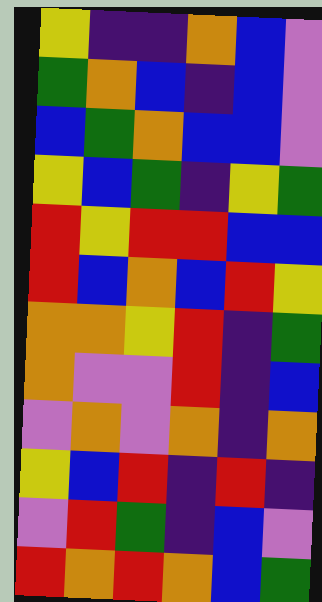[["yellow", "indigo", "indigo", "orange", "blue", "violet"], ["green", "orange", "blue", "indigo", "blue", "violet"], ["blue", "green", "orange", "blue", "blue", "violet"], ["yellow", "blue", "green", "indigo", "yellow", "green"], ["red", "yellow", "red", "red", "blue", "blue"], ["red", "blue", "orange", "blue", "red", "yellow"], ["orange", "orange", "yellow", "red", "indigo", "green"], ["orange", "violet", "violet", "red", "indigo", "blue"], ["violet", "orange", "violet", "orange", "indigo", "orange"], ["yellow", "blue", "red", "indigo", "red", "indigo"], ["violet", "red", "green", "indigo", "blue", "violet"], ["red", "orange", "red", "orange", "blue", "green"]]